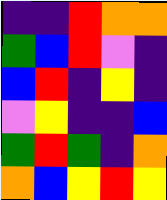[["indigo", "indigo", "red", "orange", "orange"], ["green", "blue", "red", "violet", "indigo"], ["blue", "red", "indigo", "yellow", "indigo"], ["violet", "yellow", "indigo", "indigo", "blue"], ["green", "red", "green", "indigo", "orange"], ["orange", "blue", "yellow", "red", "yellow"]]